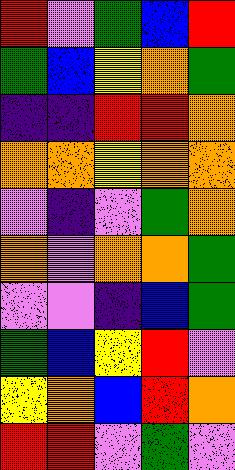[["red", "violet", "green", "blue", "red"], ["green", "blue", "yellow", "orange", "green"], ["indigo", "indigo", "red", "red", "orange"], ["orange", "orange", "yellow", "orange", "orange"], ["violet", "indigo", "violet", "green", "orange"], ["orange", "violet", "orange", "orange", "green"], ["violet", "violet", "indigo", "blue", "green"], ["green", "blue", "yellow", "red", "violet"], ["yellow", "orange", "blue", "red", "orange"], ["red", "red", "violet", "green", "violet"]]